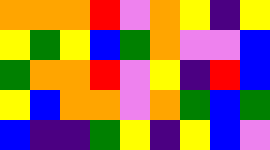[["orange", "orange", "orange", "red", "violet", "orange", "yellow", "indigo", "yellow"], ["yellow", "green", "yellow", "blue", "green", "orange", "violet", "violet", "blue"], ["green", "orange", "orange", "red", "violet", "yellow", "indigo", "red", "blue"], ["yellow", "blue", "orange", "orange", "violet", "orange", "green", "blue", "green"], ["blue", "indigo", "indigo", "green", "yellow", "indigo", "yellow", "blue", "violet"]]